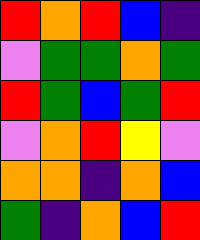[["red", "orange", "red", "blue", "indigo"], ["violet", "green", "green", "orange", "green"], ["red", "green", "blue", "green", "red"], ["violet", "orange", "red", "yellow", "violet"], ["orange", "orange", "indigo", "orange", "blue"], ["green", "indigo", "orange", "blue", "red"]]